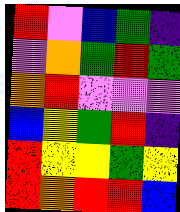[["red", "violet", "blue", "green", "indigo"], ["violet", "orange", "green", "red", "green"], ["orange", "red", "violet", "violet", "violet"], ["blue", "yellow", "green", "red", "indigo"], ["red", "yellow", "yellow", "green", "yellow"], ["red", "orange", "red", "red", "blue"]]